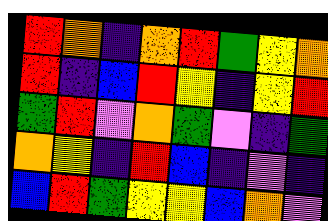[["red", "orange", "indigo", "orange", "red", "green", "yellow", "orange"], ["red", "indigo", "blue", "red", "yellow", "indigo", "yellow", "red"], ["green", "red", "violet", "orange", "green", "violet", "indigo", "green"], ["orange", "yellow", "indigo", "red", "blue", "indigo", "violet", "indigo"], ["blue", "red", "green", "yellow", "yellow", "blue", "orange", "violet"]]